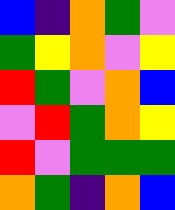[["blue", "indigo", "orange", "green", "violet"], ["green", "yellow", "orange", "violet", "yellow"], ["red", "green", "violet", "orange", "blue"], ["violet", "red", "green", "orange", "yellow"], ["red", "violet", "green", "green", "green"], ["orange", "green", "indigo", "orange", "blue"]]